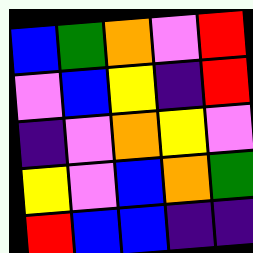[["blue", "green", "orange", "violet", "red"], ["violet", "blue", "yellow", "indigo", "red"], ["indigo", "violet", "orange", "yellow", "violet"], ["yellow", "violet", "blue", "orange", "green"], ["red", "blue", "blue", "indigo", "indigo"]]